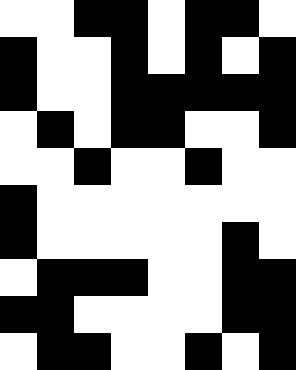[["white", "white", "black", "black", "white", "black", "black", "white"], ["black", "white", "white", "black", "white", "black", "white", "black"], ["black", "white", "white", "black", "black", "black", "black", "black"], ["white", "black", "white", "black", "black", "white", "white", "black"], ["white", "white", "black", "white", "white", "black", "white", "white"], ["black", "white", "white", "white", "white", "white", "white", "white"], ["black", "white", "white", "white", "white", "white", "black", "white"], ["white", "black", "black", "black", "white", "white", "black", "black"], ["black", "black", "white", "white", "white", "white", "black", "black"], ["white", "black", "black", "white", "white", "black", "white", "black"]]